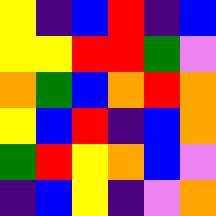[["yellow", "indigo", "blue", "red", "indigo", "blue"], ["yellow", "yellow", "red", "red", "green", "violet"], ["orange", "green", "blue", "orange", "red", "orange"], ["yellow", "blue", "red", "indigo", "blue", "orange"], ["green", "red", "yellow", "orange", "blue", "violet"], ["indigo", "blue", "yellow", "indigo", "violet", "orange"]]